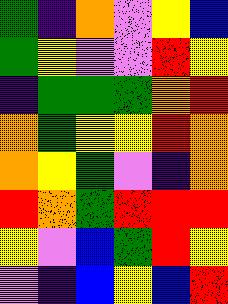[["green", "indigo", "orange", "violet", "yellow", "blue"], ["green", "yellow", "violet", "violet", "red", "yellow"], ["indigo", "green", "green", "green", "orange", "red"], ["orange", "green", "yellow", "yellow", "red", "orange"], ["orange", "yellow", "green", "violet", "indigo", "orange"], ["red", "orange", "green", "red", "red", "red"], ["yellow", "violet", "blue", "green", "red", "yellow"], ["violet", "indigo", "blue", "yellow", "blue", "red"]]